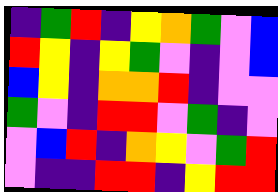[["indigo", "green", "red", "indigo", "yellow", "orange", "green", "violet", "blue"], ["red", "yellow", "indigo", "yellow", "green", "violet", "indigo", "violet", "blue"], ["blue", "yellow", "indigo", "orange", "orange", "red", "indigo", "violet", "violet"], ["green", "violet", "indigo", "red", "red", "violet", "green", "indigo", "violet"], ["violet", "blue", "red", "indigo", "orange", "yellow", "violet", "green", "red"], ["violet", "indigo", "indigo", "red", "red", "indigo", "yellow", "red", "red"]]